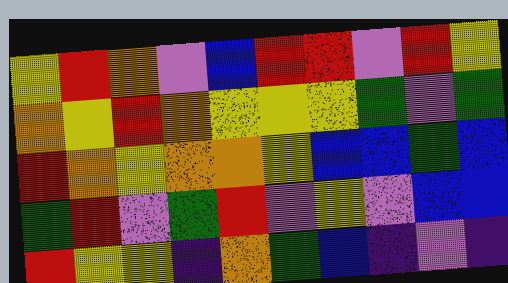[["yellow", "red", "orange", "violet", "blue", "red", "red", "violet", "red", "yellow"], ["orange", "yellow", "red", "orange", "yellow", "yellow", "yellow", "green", "violet", "green"], ["red", "orange", "yellow", "orange", "orange", "yellow", "blue", "blue", "green", "blue"], ["green", "red", "violet", "green", "red", "violet", "yellow", "violet", "blue", "blue"], ["red", "yellow", "yellow", "indigo", "orange", "green", "blue", "indigo", "violet", "indigo"]]